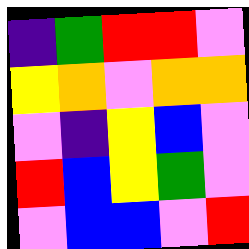[["indigo", "green", "red", "red", "violet"], ["yellow", "orange", "violet", "orange", "orange"], ["violet", "indigo", "yellow", "blue", "violet"], ["red", "blue", "yellow", "green", "violet"], ["violet", "blue", "blue", "violet", "red"]]